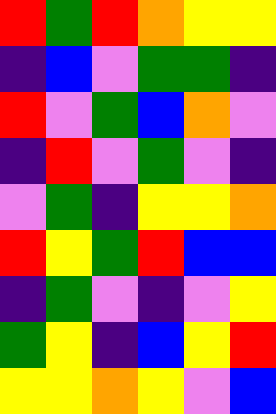[["red", "green", "red", "orange", "yellow", "yellow"], ["indigo", "blue", "violet", "green", "green", "indigo"], ["red", "violet", "green", "blue", "orange", "violet"], ["indigo", "red", "violet", "green", "violet", "indigo"], ["violet", "green", "indigo", "yellow", "yellow", "orange"], ["red", "yellow", "green", "red", "blue", "blue"], ["indigo", "green", "violet", "indigo", "violet", "yellow"], ["green", "yellow", "indigo", "blue", "yellow", "red"], ["yellow", "yellow", "orange", "yellow", "violet", "blue"]]